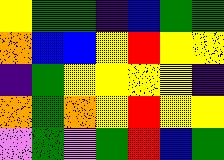[["yellow", "green", "green", "indigo", "blue", "green", "green"], ["orange", "blue", "blue", "yellow", "red", "yellow", "yellow"], ["indigo", "green", "yellow", "yellow", "yellow", "yellow", "indigo"], ["orange", "green", "orange", "yellow", "red", "yellow", "yellow"], ["violet", "green", "violet", "green", "red", "blue", "green"]]